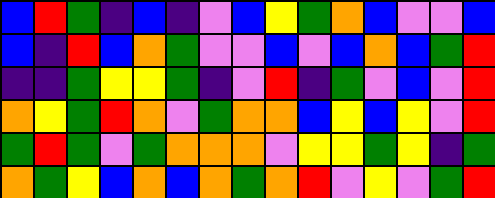[["blue", "red", "green", "indigo", "blue", "indigo", "violet", "blue", "yellow", "green", "orange", "blue", "violet", "violet", "blue"], ["blue", "indigo", "red", "blue", "orange", "green", "violet", "violet", "blue", "violet", "blue", "orange", "blue", "green", "red"], ["indigo", "indigo", "green", "yellow", "yellow", "green", "indigo", "violet", "red", "indigo", "green", "violet", "blue", "violet", "red"], ["orange", "yellow", "green", "red", "orange", "violet", "green", "orange", "orange", "blue", "yellow", "blue", "yellow", "violet", "red"], ["green", "red", "green", "violet", "green", "orange", "orange", "orange", "violet", "yellow", "yellow", "green", "yellow", "indigo", "green"], ["orange", "green", "yellow", "blue", "orange", "blue", "orange", "green", "orange", "red", "violet", "yellow", "violet", "green", "red"]]